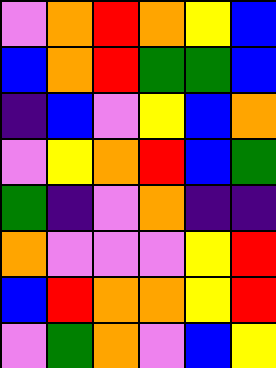[["violet", "orange", "red", "orange", "yellow", "blue"], ["blue", "orange", "red", "green", "green", "blue"], ["indigo", "blue", "violet", "yellow", "blue", "orange"], ["violet", "yellow", "orange", "red", "blue", "green"], ["green", "indigo", "violet", "orange", "indigo", "indigo"], ["orange", "violet", "violet", "violet", "yellow", "red"], ["blue", "red", "orange", "orange", "yellow", "red"], ["violet", "green", "orange", "violet", "blue", "yellow"]]